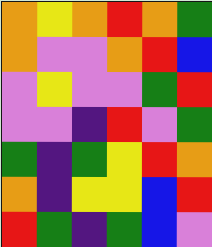[["orange", "yellow", "orange", "red", "orange", "green"], ["orange", "violet", "violet", "orange", "red", "blue"], ["violet", "yellow", "violet", "violet", "green", "red"], ["violet", "violet", "indigo", "red", "violet", "green"], ["green", "indigo", "green", "yellow", "red", "orange"], ["orange", "indigo", "yellow", "yellow", "blue", "red"], ["red", "green", "indigo", "green", "blue", "violet"]]